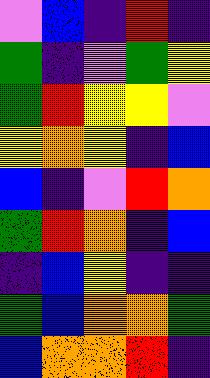[["violet", "blue", "indigo", "red", "indigo"], ["green", "indigo", "violet", "green", "yellow"], ["green", "red", "yellow", "yellow", "violet"], ["yellow", "orange", "yellow", "indigo", "blue"], ["blue", "indigo", "violet", "red", "orange"], ["green", "red", "orange", "indigo", "blue"], ["indigo", "blue", "yellow", "indigo", "indigo"], ["green", "blue", "orange", "orange", "green"], ["blue", "orange", "orange", "red", "indigo"]]